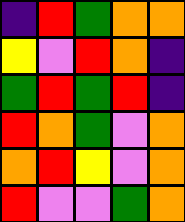[["indigo", "red", "green", "orange", "orange"], ["yellow", "violet", "red", "orange", "indigo"], ["green", "red", "green", "red", "indigo"], ["red", "orange", "green", "violet", "orange"], ["orange", "red", "yellow", "violet", "orange"], ["red", "violet", "violet", "green", "orange"]]